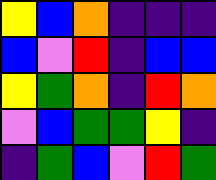[["yellow", "blue", "orange", "indigo", "indigo", "indigo"], ["blue", "violet", "red", "indigo", "blue", "blue"], ["yellow", "green", "orange", "indigo", "red", "orange"], ["violet", "blue", "green", "green", "yellow", "indigo"], ["indigo", "green", "blue", "violet", "red", "green"]]